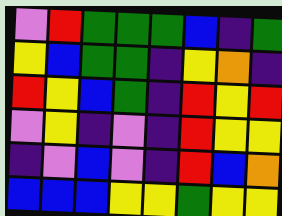[["violet", "red", "green", "green", "green", "blue", "indigo", "green"], ["yellow", "blue", "green", "green", "indigo", "yellow", "orange", "indigo"], ["red", "yellow", "blue", "green", "indigo", "red", "yellow", "red"], ["violet", "yellow", "indigo", "violet", "indigo", "red", "yellow", "yellow"], ["indigo", "violet", "blue", "violet", "indigo", "red", "blue", "orange"], ["blue", "blue", "blue", "yellow", "yellow", "green", "yellow", "yellow"]]